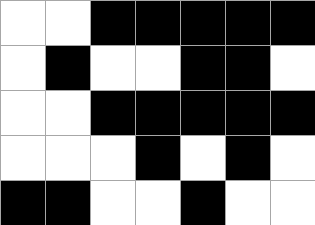[["white", "white", "black", "black", "black", "black", "black"], ["white", "black", "white", "white", "black", "black", "white"], ["white", "white", "black", "black", "black", "black", "black"], ["white", "white", "white", "black", "white", "black", "white"], ["black", "black", "white", "white", "black", "white", "white"]]